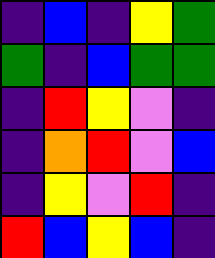[["indigo", "blue", "indigo", "yellow", "green"], ["green", "indigo", "blue", "green", "green"], ["indigo", "red", "yellow", "violet", "indigo"], ["indigo", "orange", "red", "violet", "blue"], ["indigo", "yellow", "violet", "red", "indigo"], ["red", "blue", "yellow", "blue", "indigo"]]